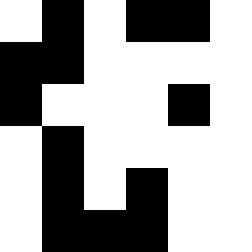[["white", "black", "white", "black", "black", "white"], ["black", "black", "white", "white", "white", "white"], ["black", "white", "white", "white", "black", "white"], ["white", "black", "white", "white", "white", "white"], ["white", "black", "white", "black", "white", "white"], ["white", "black", "black", "black", "white", "white"]]